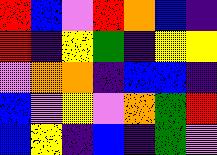[["red", "blue", "violet", "red", "orange", "blue", "indigo"], ["red", "indigo", "yellow", "green", "indigo", "yellow", "yellow"], ["violet", "orange", "orange", "indigo", "blue", "blue", "indigo"], ["blue", "violet", "yellow", "violet", "orange", "green", "red"], ["blue", "yellow", "indigo", "blue", "indigo", "green", "violet"]]